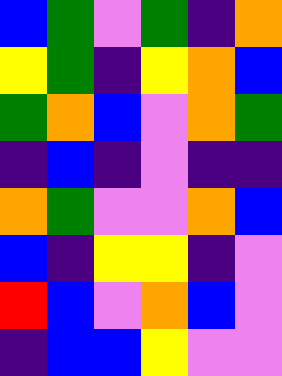[["blue", "green", "violet", "green", "indigo", "orange"], ["yellow", "green", "indigo", "yellow", "orange", "blue"], ["green", "orange", "blue", "violet", "orange", "green"], ["indigo", "blue", "indigo", "violet", "indigo", "indigo"], ["orange", "green", "violet", "violet", "orange", "blue"], ["blue", "indigo", "yellow", "yellow", "indigo", "violet"], ["red", "blue", "violet", "orange", "blue", "violet"], ["indigo", "blue", "blue", "yellow", "violet", "violet"]]